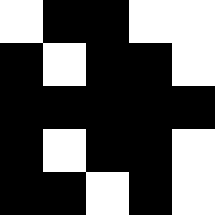[["white", "black", "black", "white", "white"], ["black", "white", "black", "black", "white"], ["black", "black", "black", "black", "black"], ["black", "white", "black", "black", "white"], ["black", "black", "white", "black", "white"]]